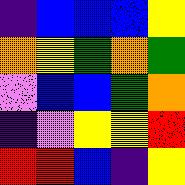[["indigo", "blue", "blue", "blue", "yellow"], ["orange", "yellow", "green", "orange", "green"], ["violet", "blue", "blue", "green", "orange"], ["indigo", "violet", "yellow", "yellow", "red"], ["red", "red", "blue", "indigo", "yellow"]]